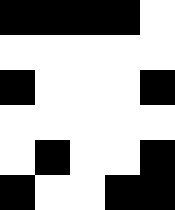[["black", "black", "black", "black", "white"], ["white", "white", "white", "white", "white"], ["black", "white", "white", "white", "black"], ["white", "white", "white", "white", "white"], ["white", "black", "white", "white", "black"], ["black", "white", "white", "black", "black"]]